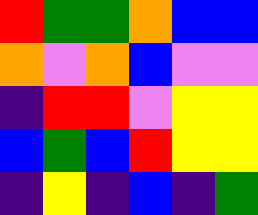[["red", "green", "green", "orange", "blue", "blue"], ["orange", "violet", "orange", "blue", "violet", "violet"], ["indigo", "red", "red", "violet", "yellow", "yellow"], ["blue", "green", "blue", "red", "yellow", "yellow"], ["indigo", "yellow", "indigo", "blue", "indigo", "green"]]